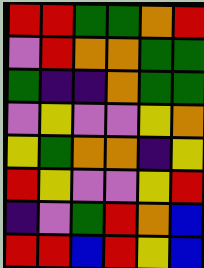[["red", "red", "green", "green", "orange", "red"], ["violet", "red", "orange", "orange", "green", "green"], ["green", "indigo", "indigo", "orange", "green", "green"], ["violet", "yellow", "violet", "violet", "yellow", "orange"], ["yellow", "green", "orange", "orange", "indigo", "yellow"], ["red", "yellow", "violet", "violet", "yellow", "red"], ["indigo", "violet", "green", "red", "orange", "blue"], ["red", "red", "blue", "red", "yellow", "blue"]]